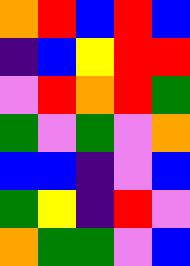[["orange", "red", "blue", "red", "blue"], ["indigo", "blue", "yellow", "red", "red"], ["violet", "red", "orange", "red", "green"], ["green", "violet", "green", "violet", "orange"], ["blue", "blue", "indigo", "violet", "blue"], ["green", "yellow", "indigo", "red", "violet"], ["orange", "green", "green", "violet", "blue"]]